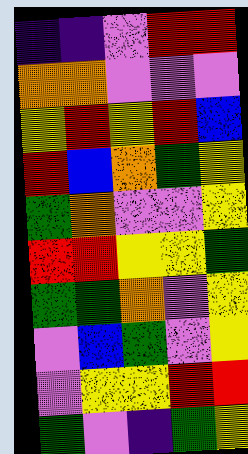[["indigo", "indigo", "violet", "red", "red"], ["orange", "orange", "violet", "violet", "violet"], ["yellow", "red", "yellow", "red", "blue"], ["red", "blue", "orange", "green", "yellow"], ["green", "orange", "violet", "violet", "yellow"], ["red", "red", "yellow", "yellow", "green"], ["green", "green", "orange", "violet", "yellow"], ["violet", "blue", "green", "violet", "yellow"], ["violet", "yellow", "yellow", "red", "red"], ["green", "violet", "indigo", "green", "yellow"]]